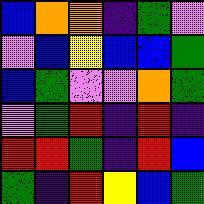[["blue", "orange", "orange", "indigo", "green", "violet"], ["violet", "blue", "yellow", "blue", "blue", "green"], ["blue", "green", "violet", "violet", "orange", "green"], ["violet", "green", "red", "indigo", "red", "indigo"], ["red", "red", "green", "indigo", "red", "blue"], ["green", "indigo", "red", "yellow", "blue", "green"]]